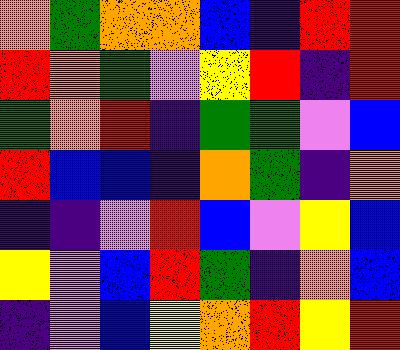[["orange", "green", "orange", "orange", "blue", "indigo", "red", "red"], ["red", "orange", "green", "violet", "yellow", "red", "indigo", "red"], ["green", "orange", "red", "indigo", "green", "green", "violet", "blue"], ["red", "blue", "blue", "indigo", "orange", "green", "indigo", "orange"], ["indigo", "indigo", "violet", "red", "blue", "violet", "yellow", "blue"], ["yellow", "violet", "blue", "red", "green", "indigo", "orange", "blue"], ["indigo", "violet", "blue", "yellow", "orange", "red", "yellow", "red"]]